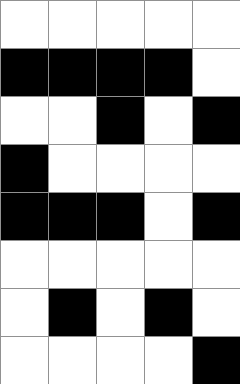[["white", "white", "white", "white", "white"], ["black", "black", "black", "black", "white"], ["white", "white", "black", "white", "black"], ["black", "white", "white", "white", "white"], ["black", "black", "black", "white", "black"], ["white", "white", "white", "white", "white"], ["white", "black", "white", "black", "white"], ["white", "white", "white", "white", "black"]]